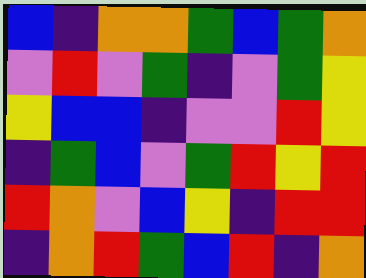[["blue", "indigo", "orange", "orange", "green", "blue", "green", "orange"], ["violet", "red", "violet", "green", "indigo", "violet", "green", "yellow"], ["yellow", "blue", "blue", "indigo", "violet", "violet", "red", "yellow"], ["indigo", "green", "blue", "violet", "green", "red", "yellow", "red"], ["red", "orange", "violet", "blue", "yellow", "indigo", "red", "red"], ["indigo", "orange", "red", "green", "blue", "red", "indigo", "orange"]]